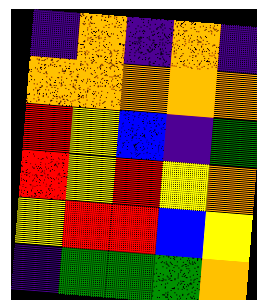[["indigo", "orange", "indigo", "orange", "indigo"], ["orange", "orange", "orange", "orange", "orange"], ["red", "yellow", "blue", "indigo", "green"], ["red", "yellow", "red", "yellow", "orange"], ["yellow", "red", "red", "blue", "yellow"], ["indigo", "green", "green", "green", "orange"]]